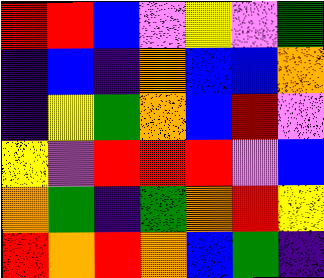[["red", "red", "blue", "violet", "yellow", "violet", "green"], ["indigo", "blue", "indigo", "orange", "blue", "blue", "orange"], ["indigo", "yellow", "green", "orange", "blue", "red", "violet"], ["yellow", "violet", "red", "red", "red", "violet", "blue"], ["orange", "green", "indigo", "green", "orange", "red", "yellow"], ["red", "orange", "red", "orange", "blue", "green", "indigo"]]